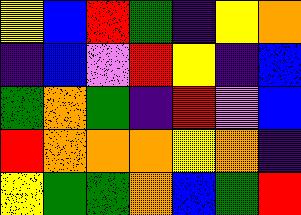[["yellow", "blue", "red", "green", "indigo", "yellow", "orange"], ["indigo", "blue", "violet", "red", "yellow", "indigo", "blue"], ["green", "orange", "green", "indigo", "red", "violet", "blue"], ["red", "orange", "orange", "orange", "yellow", "orange", "indigo"], ["yellow", "green", "green", "orange", "blue", "green", "red"]]